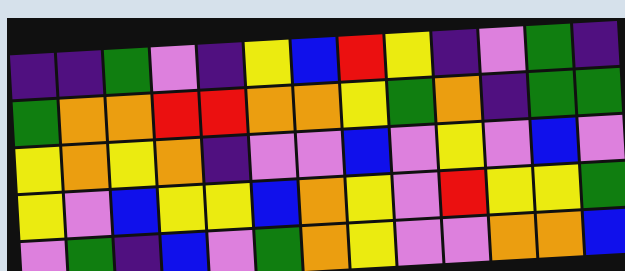[["indigo", "indigo", "green", "violet", "indigo", "yellow", "blue", "red", "yellow", "indigo", "violet", "green", "indigo"], ["green", "orange", "orange", "red", "red", "orange", "orange", "yellow", "green", "orange", "indigo", "green", "green"], ["yellow", "orange", "yellow", "orange", "indigo", "violet", "violet", "blue", "violet", "yellow", "violet", "blue", "violet"], ["yellow", "violet", "blue", "yellow", "yellow", "blue", "orange", "yellow", "violet", "red", "yellow", "yellow", "green"], ["violet", "green", "indigo", "blue", "violet", "green", "orange", "yellow", "violet", "violet", "orange", "orange", "blue"]]